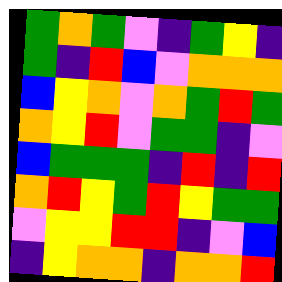[["green", "orange", "green", "violet", "indigo", "green", "yellow", "indigo"], ["green", "indigo", "red", "blue", "violet", "orange", "orange", "orange"], ["blue", "yellow", "orange", "violet", "orange", "green", "red", "green"], ["orange", "yellow", "red", "violet", "green", "green", "indigo", "violet"], ["blue", "green", "green", "green", "indigo", "red", "indigo", "red"], ["orange", "red", "yellow", "green", "red", "yellow", "green", "green"], ["violet", "yellow", "yellow", "red", "red", "indigo", "violet", "blue"], ["indigo", "yellow", "orange", "orange", "indigo", "orange", "orange", "red"]]